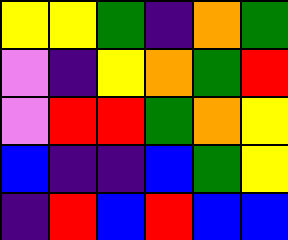[["yellow", "yellow", "green", "indigo", "orange", "green"], ["violet", "indigo", "yellow", "orange", "green", "red"], ["violet", "red", "red", "green", "orange", "yellow"], ["blue", "indigo", "indigo", "blue", "green", "yellow"], ["indigo", "red", "blue", "red", "blue", "blue"]]